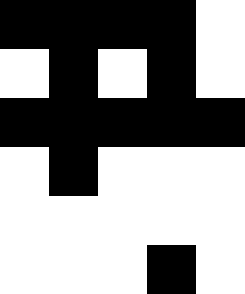[["black", "black", "black", "black", "white"], ["white", "black", "white", "black", "white"], ["black", "black", "black", "black", "black"], ["white", "black", "white", "white", "white"], ["white", "white", "white", "white", "white"], ["white", "white", "white", "black", "white"]]